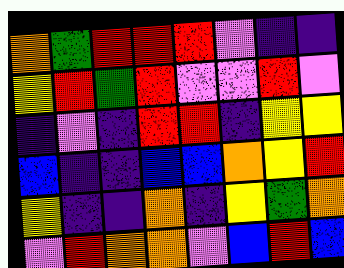[["orange", "green", "red", "red", "red", "violet", "indigo", "indigo"], ["yellow", "red", "green", "red", "violet", "violet", "red", "violet"], ["indigo", "violet", "indigo", "red", "red", "indigo", "yellow", "yellow"], ["blue", "indigo", "indigo", "blue", "blue", "orange", "yellow", "red"], ["yellow", "indigo", "indigo", "orange", "indigo", "yellow", "green", "orange"], ["violet", "red", "orange", "orange", "violet", "blue", "red", "blue"]]